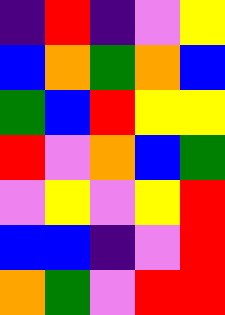[["indigo", "red", "indigo", "violet", "yellow"], ["blue", "orange", "green", "orange", "blue"], ["green", "blue", "red", "yellow", "yellow"], ["red", "violet", "orange", "blue", "green"], ["violet", "yellow", "violet", "yellow", "red"], ["blue", "blue", "indigo", "violet", "red"], ["orange", "green", "violet", "red", "red"]]